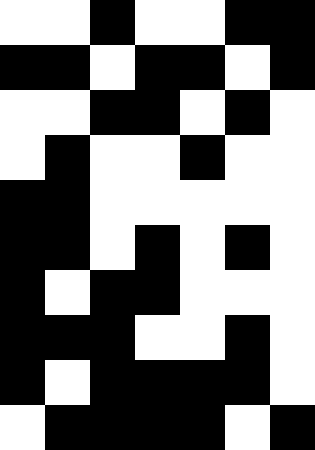[["white", "white", "black", "white", "white", "black", "black"], ["black", "black", "white", "black", "black", "white", "black"], ["white", "white", "black", "black", "white", "black", "white"], ["white", "black", "white", "white", "black", "white", "white"], ["black", "black", "white", "white", "white", "white", "white"], ["black", "black", "white", "black", "white", "black", "white"], ["black", "white", "black", "black", "white", "white", "white"], ["black", "black", "black", "white", "white", "black", "white"], ["black", "white", "black", "black", "black", "black", "white"], ["white", "black", "black", "black", "black", "white", "black"]]